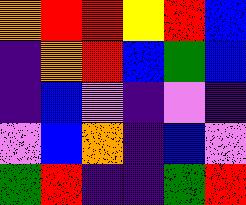[["orange", "red", "red", "yellow", "red", "blue"], ["indigo", "orange", "red", "blue", "green", "blue"], ["indigo", "blue", "violet", "indigo", "violet", "indigo"], ["violet", "blue", "orange", "indigo", "blue", "violet"], ["green", "red", "indigo", "indigo", "green", "red"]]